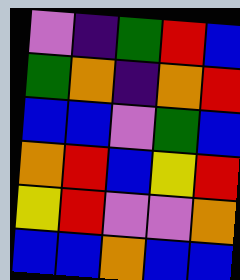[["violet", "indigo", "green", "red", "blue"], ["green", "orange", "indigo", "orange", "red"], ["blue", "blue", "violet", "green", "blue"], ["orange", "red", "blue", "yellow", "red"], ["yellow", "red", "violet", "violet", "orange"], ["blue", "blue", "orange", "blue", "blue"]]